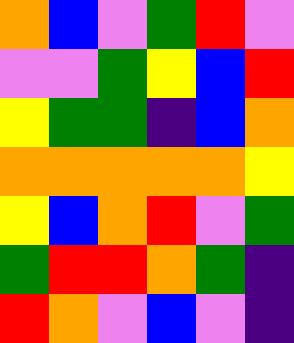[["orange", "blue", "violet", "green", "red", "violet"], ["violet", "violet", "green", "yellow", "blue", "red"], ["yellow", "green", "green", "indigo", "blue", "orange"], ["orange", "orange", "orange", "orange", "orange", "yellow"], ["yellow", "blue", "orange", "red", "violet", "green"], ["green", "red", "red", "orange", "green", "indigo"], ["red", "orange", "violet", "blue", "violet", "indigo"]]